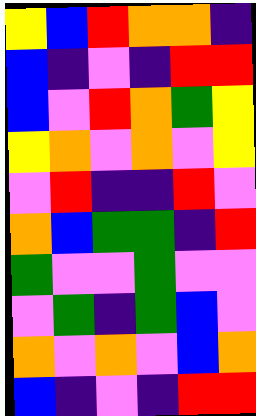[["yellow", "blue", "red", "orange", "orange", "indigo"], ["blue", "indigo", "violet", "indigo", "red", "red"], ["blue", "violet", "red", "orange", "green", "yellow"], ["yellow", "orange", "violet", "orange", "violet", "yellow"], ["violet", "red", "indigo", "indigo", "red", "violet"], ["orange", "blue", "green", "green", "indigo", "red"], ["green", "violet", "violet", "green", "violet", "violet"], ["violet", "green", "indigo", "green", "blue", "violet"], ["orange", "violet", "orange", "violet", "blue", "orange"], ["blue", "indigo", "violet", "indigo", "red", "red"]]